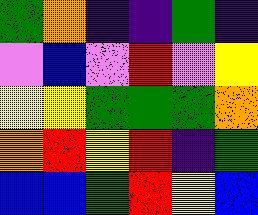[["green", "orange", "indigo", "indigo", "green", "indigo"], ["violet", "blue", "violet", "red", "violet", "yellow"], ["yellow", "yellow", "green", "green", "green", "orange"], ["orange", "red", "yellow", "red", "indigo", "green"], ["blue", "blue", "green", "red", "yellow", "blue"]]